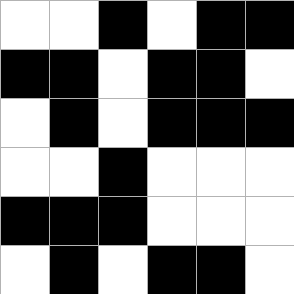[["white", "white", "black", "white", "black", "black"], ["black", "black", "white", "black", "black", "white"], ["white", "black", "white", "black", "black", "black"], ["white", "white", "black", "white", "white", "white"], ["black", "black", "black", "white", "white", "white"], ["white", "black", "white", "black", "black", "white"]]